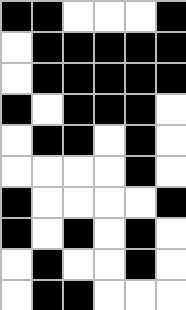[["black", "black", "white", "white", "white", "black"], ["white", "black", "black", "black", "black", "black"], ["white", "black", "black", "black", "black", "black"], ["black", "white", "black", "black", "black", "white"], ["white", "black", "black", "white", "black", "white"], ["white", "white", "white", "white", "black", "white"], ["black", "white", "white", "white", "white", "black"], ["black", "white", "black", "white", "black", "white"], ["white", "black", "white", "white", "black", "white"], ["white", "black", "black", "white", "white", "white"]]